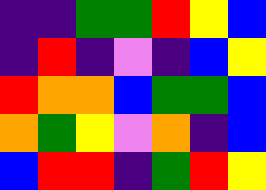[["indigo", "indigo", "green", "green", "red", "yellow", "blue"], ["indigo", "red", "indigo", "violet", "indigo", "blue", "yellow"], ["red", "orange", "orange", "blue", "green", "green", "blue"], ["orange", "green", "yellow", "violet", "orange", "indigo", "blue"], ["blue", "red", "red", "indigo", "green", "red", "yellow"]]